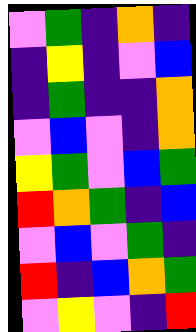[["violet", "green", "indigo", "orange", "indigo"], ["indigo", "yellow", "indigo", "violet", "blue"], ["indigo", "green", "indigo", "indigo", "orange"], ["violet", "blue", "violet", "indigo", "orange"], ["yellow", "green", "violet", "blue", "green"], ["red", "orange", "green", "indigo", "blue"], ["violet", "blue", "violet", "green", "indigo"], ["red", "indigo", "blue", "orange", "green"], ["violet", "yellow", "violet", "indigo", "red"]]